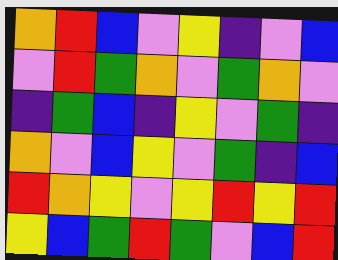[["orange", "red", "blue", "violet", "yellow", "indigo", "violet", "blue"], ["violet", "red", "green", "orange", "violet", "green", "orange", "violet"], ["indigo", "green", "blue", "indigo", "yellow", "violet", "green", "indigo"], ["orange", "violet", "blue", "yellow", "violet", "green", "indigo", "blue"], ["red", "orange", "yellow", "violet", "yellow", "red", "yellow", "red"], ["yellow", "blue", "green", "red", "green", "violet", "blue", "red"]]